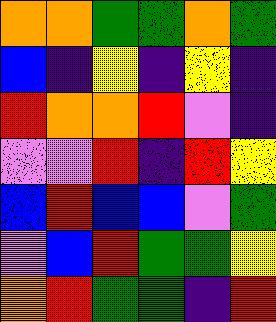[["orange", "orange", "green", "green", "orange", "green"], ["blue", "indigo", "yellow", "indigo", "yellow", "indigo"], ["red", "orange", "orange", "red", "violet", "indigo"], ["violet", "violet", "red", "indigo", "red", "yellow"], ["blue", "red", "blue", "blue", "violet", "green"], ["violet", "blue", "red", "green", "green", "yellow"], ["orange", "red", "green", "green", "indigo", "red"]]